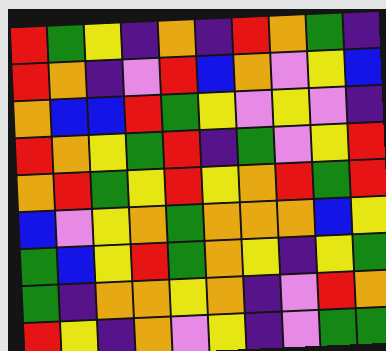[["red", "green", "yellow", "indigo", "orange", "indigo", "red", "orange", "green", "indigo"], ["red", "orange", "indigo", "violet", "red", "blue", "orange", "violet", "yellow", "blue"], ["orange", "blue", "blue", "red", "green", "yellow", "violet", "yellow", "violet", "indigo"], ["red", "orange", "yellow", "green", "red", "indigo", "green", "violet", "yellow", "red"], ["orange", "red", "green", "yellow", "red", "yellow", "orange", "red", "green", "red"], ["blue", "violet", "yellow", "orange", "green", "orange", "orange", "orange", "blue", "yellow"], ["green", "blue", "yellow", "red", "green", "orange", "yellow", "indigo", "yellow", "green"], ["green", "indigo", "orange", "orange", "yellow", "orange", "indigo", "violet", "red", "orange"], ["red", "yellow", "indigo", "orange", "violet", "yellow", "indigo", "violet", "green", "green"]]